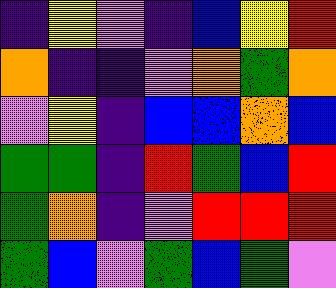[["indigo", "yellow", "violet", "indigo", "blue", "yellow", "red"], ["orange", "indigo", "indigo", "violet", "orange", "green", "orange"], ["violet", "yellow", "indigo", "blue", "blue", "orange", "blue"], ["green", "green", "indigo", "red", "green", "blue", "red"], ["green", "orange", "indigo", "violet", "red", "red", "red"], ["green", "blue", "violet", "green", "blue", "green", "violet"]]